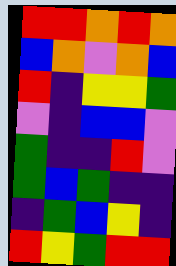[["red", "red", "orange", "red", "orange"], ["blue", "orange", "violet", "orange", "blue"], ["red", "indigo", "yellow", "yellow", "green"], ["violet", "indigo", "blue", "blue", "violet"], ["green", "indigo", "indigo", "red", "violet"], ["green", "blue", "green", "indigo", "indigo"], ["indigo", "green", "blue", "yellow", "indigo"], ["red", "yellow", "green", "red", "red"]]